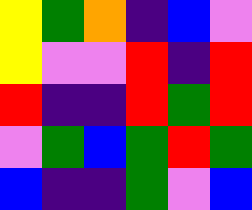[["yellow", "green", "orange", "indigo", "blue", "violet"], ["yellow", "violet", "violet", "red", "indigo", "red"], ["red", "indigo", "indigo", "red", "green", "red"], ["violet", "green", "blue", "green", "red", "green"], ["blue", "indigo", "indigo", "green", "violet", "blue"]]